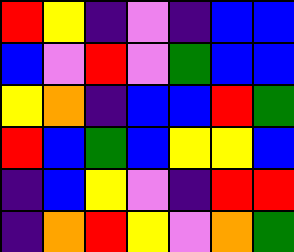[["red", "yellow", "indigo", "violet", "indigo", "blue", "blue"], ["blue", "violet", "red", "violet", "green", "blue", "blue"], ["yellow", "orange", "indigo", "blue", "blue", "red", "green"], ["red", "blue", "green", "blue", "yellow", "yellow", "blue"], ["indigo", "blue", "yellow", "violet", "indigo", "red", "red"], ["indigo", "orange", "red", "yellow", "violet", "orange", "green"]]